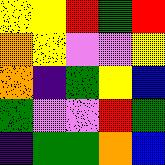[["yellow", "yellow", "red", "green", "red"], ["orange", "yellow", "violet", "violet", "yellow"], ["orange", "indigo", "green", "yellow", "blue"], ["green", "violet", "violet", "red", "green"], ["indigo", "green", "green", "orange", "blue"]]